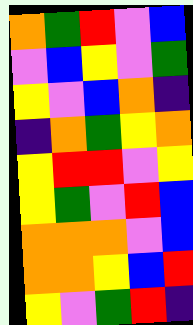[["orange", "green", "red", "violet", "blue"], ["violet", "blue", "yellow", "violet", "green"], ["yellow", "violet", "blue", "orange", "indigo"], ["indigo", "orange", "green", "yellow", "orange"], ["yellow", "red", "red", "violet", "yellow"], ["yellow", "green", "violet", "red", "blue"], ["orange", "orange", "orange", "violet", "blue"], ["orange", "orange", "yellow", "blue", "red"], ["yellow", "violet", "green", "red", "indigo"]]